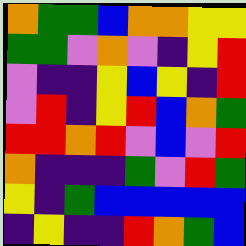[["orange", "green", "green", "blue", "orange", "orange", "yellow", "yellow"], ["green", "green", "violet", "orange", "violet", "indigo", "yellow", "red"], ["violet", "indigo", "indigo", "yellow", "blue", "yellow", "indigo", "red"], ["violet", "red", "indigo", "yellow", "red", "blue", "orange", "green"], ["red", "red", "orange", "red", "violet", "blue", "violet", "red"], ["orange", "indigo", "indigo", "indigo", "green", "violet", "red", "green"], ["yellow", "indigo", "green", "blue", "blue", "blue", "blue", "blue"], ["indigo", "yellow", "indigo", "indigo", "red", "orange", "green", "blue"]]